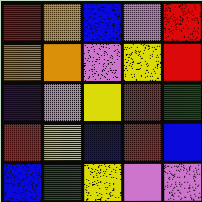[["red", "orange", "blue", "violet", "red"], ["orange", "orange", "violet", "yellow", "red"], ["indigo", "violet", "yellow", "red", "green"], ["red", "yellow", "blue", "red", "blue"], ["blue", "green", "yellow", "violet", "violet"]]